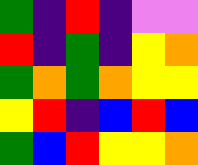[["green", "indigo", "red", "indigo", "violet", "violet"], ["red", "indigo", "green", "indigo", "yellow", "orange"], ["green", "orange", "green", "orange", "yellow", "yellow"], ["yellow", "red", "indigo", "blue", "red", "blue"], ["green", "blue", "red", "yellow", "yellow", "orange"]]